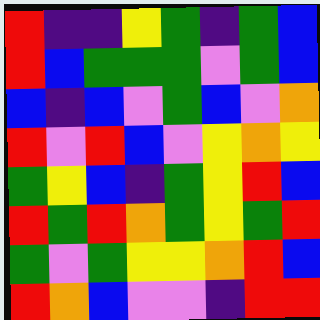[["red", "indigo", "indigo", "yellow", "green", "indigo", "green", "blue"], ["red", "blue", "green", "green", "green", "violet", "green", "blue"], ["blue", "indigo", "blue", "violet", "green", "blue", "violet", "orange"], ["red", "violet", "red", "blue", "violet", "yellow", "orange", "yellow"], ["green", "yellow", "blue", "indigo", "green", "yellow", "red", "blue"], ["red", "green", "red", "orange", "green", "yellow", "green", "red"], ["green", "violet", "green", "yellow", "yellow", "orange", "red", "blue"], ["red", "orange", "blue", "violet", "violet", "indigo", "red", "red"]]